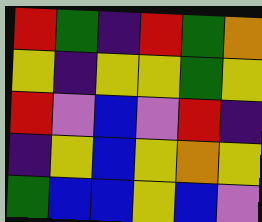[["red", "green", "indigo", "red", "green", "orange"], ["yellow", "indigo", "yellow", "yellow", "green", "yellow"], ["red", "violet", "blue", "violet", "red", "indigo"], ["indigo", "yellow", "blue", "yellow", "orange", "yellow"], ["green", "blue", "blue", "yellow", "blue", "violet"]]